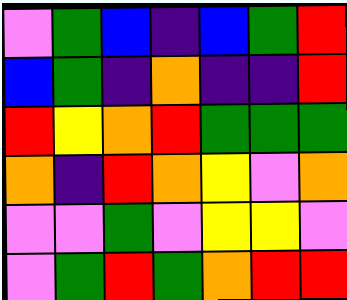[["violet", "green", "blue", "indigo", "blue", "green", "red"], ["blue", "green", "indigo", "orange", "indigo", "indigo", "red"], ["red", "yellow", "orange", "red", "green", "green", "green"], ["orange", "indigo", "red", "orange", "yellow", "violet", "orange"], ["violet", "violet", "green", "violet", "yellow", "yellow", "violet"], ["violet", "green", "red", "green", "orange", "red", "red"]]